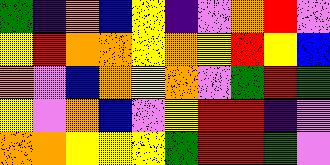[["green", "indigo", "orange", "blue", "yellow", "indigo", "violet", "orange", "red", "violet"], ["yellow", "red", "orange", "orange", "yellow", "orange", "yellow", "red", "yellow", "blue"], ["orange", "violet", "blue", "orange", "yellow", "orange", "violet", "green", "red", "green"], ["yellow", "violet", "orange", "blue", "violet", "yellow", "red", "red", "indigo", "violet"], ["orange", "orange", "yellow", "yellow", "yellow", "green", "red", "red", "green", "violet"]]